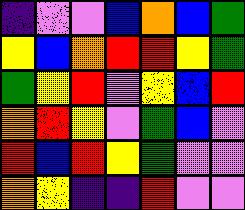[["indigo", "violet", "violet", "blue", "orange", "blue", "green"], ["yellow", "blue", "orange", "red", "red", "yellow", "green"], ["green", "yellow", "red", "violet", "yellow", "blue", "red"], ["orange", "red", "yellow", "violet", "green", "blue", "violet"], ["red", "blue", "red", "yellow", "green", "violet", "violet"], ["orange", "yellow", "indigo", "indigo", "red", "violet", "violet"]]